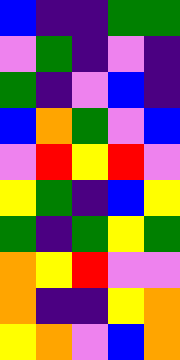[["blue", "indigo", "indigo", "green", "green"], ["violet", "green", "indigo", "violet", "indigo"], ["green", "indigo", "violet", "blue", "indigo"], ["blue", "orange", "green", "violet", "blue"], ["violet", "red", "yellow", "red", "violet"], ["yellow", "green", "indigo", "blue", "yellow"], ["green", "indigo", "green", "yellow", "green"], ["orange", "yellow", "red", "violet", "violet"], ["orange", "indigo", "indigo", "yellow", "orange"], ["yellow", "orange", "violet", "blue", "orange"]]